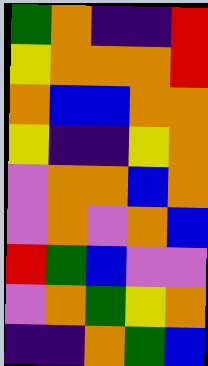[["green", "orange", "indigo", "indigo", "red"], ["yellow", "orange", "orange", "orange", "red"], ["orange", "blue", "blue", "orange", "orange"], ["yellow", "indigo", "indigo", "yellow", "orange"], ["violet", "orange", "orange", "blue", "orange"], ["violet", "orange", "violet", "orange", "blue"], ["red", "green", "blue", "violet", "violet"], ["violet", "orange", "green", "yellow", "orange"], ["indigo", "indigo", "orange", "green", "blue"]]